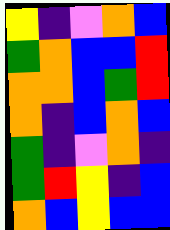[["yellow", "indigo", "violet", "orange", "blue"], ["green", "orange", "blue", "blue", "red"], ["orange", "orange", "blue", "green", "red"], ["orange", "indigo", "blue", "orange", "blue"], ["green", "indigo", "violet", "orange", "indigo"], ["green", "red", "yellow", "indigo", "blue"], ["orange", "blue", "yellow", "blue", "blue"]]